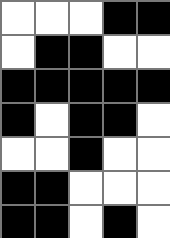[["white", "white", "white", "black", "black"], ["white", "black", "black", "white", "white"], ["black", "black", "black", "black", "black"], ["black", "white", "black", "black", "white"], ["white", "white", "black", "white", "white"], ["black", "black", "white", "white", "white"], ["black", "black", "white", "black", "white"]]